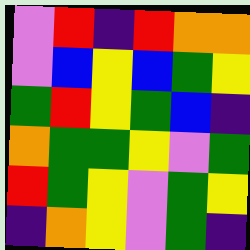[["violet", "red", "indigo", "red", "orange", "orange"], ["violet", "blue", "yellow", "blue", "green", "yellow"], ["green", "red", "yellow", "green", "blue", "indigo"], ["orange", "green", "green", "yellow", "violet", "green"], ["red", "green", "yellow", "violet", "green", "yellow"], ["indigo", "orange", "yellow", "violet", "green", "indigo"]]